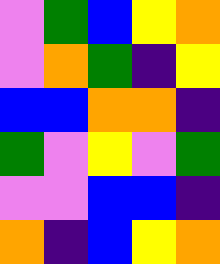[["violet", "green", "blue", "yellow", "orange"], ["violet", "orange", "green", "indigo", "yellow"], ["blue", "blue", "orange", "orange", "indigo"], ["green", "violet", "yellow", "violet", "green"], ["violet", "violet", "blue", "blue", "indigo"], ["orange", "indigo", "blue", "yellow", "orange"]]